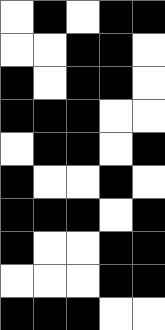[["white", "black", "white", "black", "black"], ["white", "white", "black", "black", "white"], ["black", "white", "black", "black", "white"], ["black", "black", "black", "white", "white"], ["white", "black", "black", "white", "black"], ["black", "white", "white", "black", "white"], ["black", "black", "black", "white", "black"], ["black", "white", "white", "black", "black"], ["white", "white", "white", "black", "black"], ["black", "black", "black", "white", "white"]]